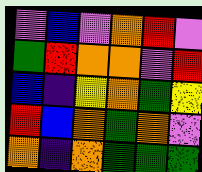[["violet", "blue", "violet", "orange", "red", "violet"], ["green", "red", "orange", "orange", "violet", "red"], ["blue", "indigo", "yellow", "orange", "green", "yellow"], ["red", "blue", "orange", "green", "orange", "violet"], ["orange", "indigo", "orange", "green", "green", "green"]]